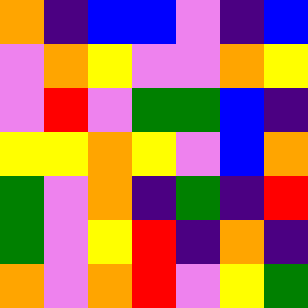[["orange", "indigo", "blue", "blue", "violet", "indigo", "blue"], ["violet", "orange", "yellow", "violet", "violet", "orange", "yellow"], ["violet", "red", "violet", "green", "green", "blue", "indigo"], ["yellow", "yellow", "orange", "yellow", "violet", "blue", "orange"], ["green", "violet", "orange", "indigo", "green", "indigo", "red"], ["green", "violet", "yellow", "red", "indigo", "orange", "indigo"], ["orange", "violet", "orange", "red", "violet", "yellow", "green"]]